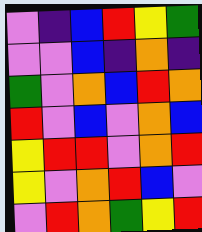[["violet", "indigo", "blue", "red", "yellow", "green"], ["violet", "violet", "blue", "indigo", "orange", "indigo"], ["green", "violet", "orange", "blue", "red", "orange"], ["red", "violet", "blue", "violet", "orange", "blue"], ["yellow", "red", "red", "violet", "orange", "red"], ["yellow", "violet", "orange", "red", "blue", "violet"], ["violet", "red", "orange", "green", "yellow", "red"]]